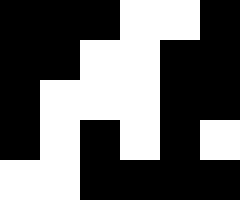[["black", "black", "black", "white", "white", "black"], ["black", "black", "white", "white", "black", "black"], ["black", "white", "white", "white", "black", "black"], ["black", "white", "black", "white", "black", "white"], ["white", "white", "black", "black", "black", "black"]]